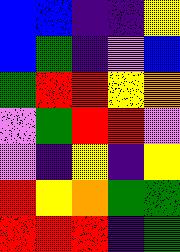[["blue", "blue", "indigo", "indigo", "yellow"], ["blue", "green", "indigo", "violet", "blue"], ["green", "red", "red", "yellow", "orange"], ["violet", "green", "red", "red", "violet"], ["violet", "indigo", "yellow", "indigo", "yellow"], ["red", "yellow", "orange", "green", "green"], ["red", "red", "red", "indigo", "green"]]